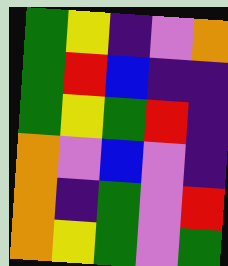[["green", "yellow", "indigo", "violet", "orange"], ["green", "red", "blue", "indigo", "indigo"], ["green", "yellow", "green", "red", "indigo"], ["orange", "violet", "blue", "violet", "indigo"], ["orange", "indigo", "green", "violet", "red"], ["orange", "yellow", "green", "violet", "green"]]